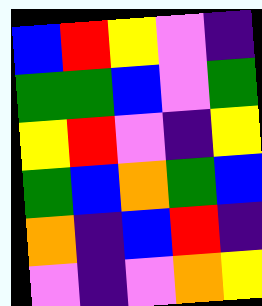[["blue", "red", "yellow", "violet", "indigo"], ["green", "green", "blue", "violet", "green"], ["yellow", "red", "violet", "indigo", "yellow"], ["green", "blue", "orange", "green", "blue"], ["orange", "indigo", "blue", "red", "indigo"], ["violet", "indigo", "violet", "orange", "yellow"]]